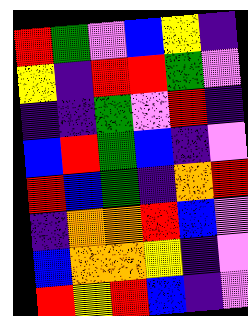[["red", "green", "violet", "blue", "yellow", "indigo"], ["yellow", "indigo", "red", "red", "green", "violet"], ["indigo", "indigo", "green", "violet", "red", "indigo"], ["blue", "red", "green", "blue", "indigo", "violet"], ["red", "blue", "green", "indigo", "orange", "red"], ["indigo", "orange", "orange", "red", "blue", "violet"], ["blue", "orange", "orange", "yellow", "indigo", "violet"], ["red", "yellow", "red", "blue", "indigo", "violet"]]